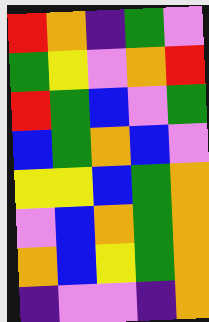[["red", "orange", "indigo", "green", "violet"], ["green", "yellow", "violet", "orange", "red"], ["red", "green", "blue", "violet", "green"], ["blue", "green", "orange", "blue", "violet"], ["yellow", "yellow", "blue", "green", "orange"], ["violet", "blue", "orange", "green", "orange"], ["orange", "blue", "yellow", "green", "orange"], ["indigo", "violet", "violet", "indigo", "orange"]]